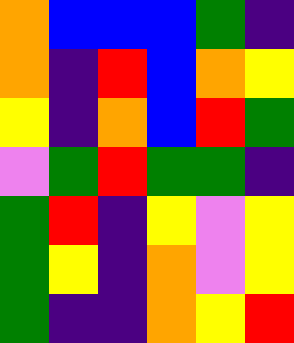[["orange", "blue", "blue", "blue", "green", "indigo"], ["orange", "indigo", "red", "blue", "orange", "yellow"], ["yellow", "indigo", "orange", "blue", "red", "green"], ["violet", "green", "red", "green", "green", "indigo"], ["green", "red", "indigo", "yellow", "violet", "yellow"], ["green", "yellow", "indigo", "orange", "violet", "yellow"], ["green", "indigo", "indigo", "orange", "yellow", "red"]]